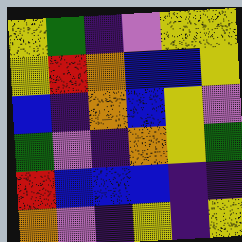[["yellow", "green", "indigo", "violet", "yellow", "yellow"], ["yellow", "red", "orange", "blue", "blue", "yellow"], ["blue", "indigo", "orange", "blue", "yellow", "violet"], ["green", "violet", "indigo", "orange", "yellow", "green"], ["red", "blue", "blue", "blue", "indigo", "indigo"], ["orange", "violet", "indigo", "yellow", "indigo", "yellow"]]